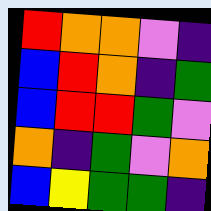[["red", "orange", "orange", "violet", "indigo"], ["blue", "red", "orange", "indigo", "green"], ["blue", "red", "red", "green", "violet"], ["orange", "indigo", "green", "violet", "orange"], ["blue", "yellow", "green", "green", "indigo"]]